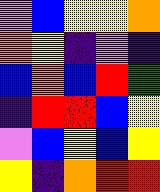[["violet", "blue", "yellow", "yellow", "orange"], ["orange", "yellow", "indigo", "violet", "indigo"], ["blue", "orange", "blue", "red", "green"], ["indigo", "red", "red", "blue", "yellow"], ["violet", "blue", "yellow", "blue", "yellow"], ["yellow", "indigo", "orange", "red", "red"]]